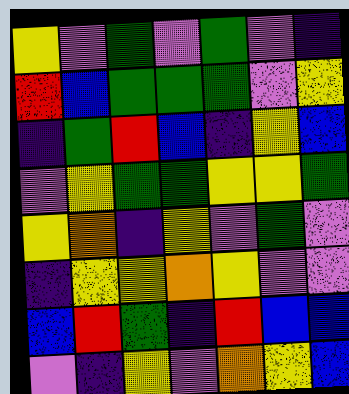[["yellow", "violet", "green", "violet", "green", "violet", "indigo"], ["red", "blue", "green", "green", "green", "violet", "yellow"], ["indigo", "green", "red", "blue", "indigo", "yellow", "blue"], ["violet", "yellow", "green", "green", "yellow", "yellow", "green"], ["yellow", "orange", "indigo", "yellow", "violet", "green", "violet"], ["indigo", "yellow", "yellow", "orange", "yellow", "violet", "violet"], ["blue", "red", "green", "indigo", "red", "blue", "blue"], ["violet", "indigo", "yellow", "violet", "orange", "yellow", "blue"]]